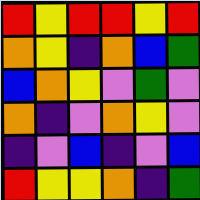[["red", "yellow", "red", "red", "yellow", "red"], ["orange", "yellow", "indigo", "orange", "blue", "green"], ["blue", "orange", "yellow", "violet", "green", "violet"], ["orange", "indigo", "violet", "orange", "yellow", "violet"], ["indigo", "violet", "blue", "indigo", "violet", "blue"], ["red", "yellow", "yellow", "orange", "indigo", "green"]]